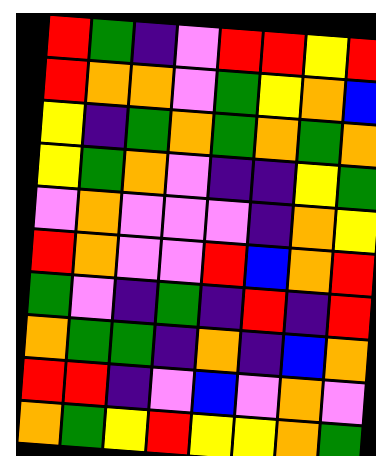[["red", "green", "indigo", "violet", "red", "red", "yellow", "red"], ["red", "orange", "orange", "violet", "green", "yellow", "orange", "blue"], ["yellow", "indigo", "green", "orange", "green", "orange", "green", "orange"], ["yellow", "green", "orange", "violet", "indigo", "indigo", "yellow", "green"], ["violet", "orange", "violet", "violet", "violet", "indigo", "orange", "yellow"], ["red", "orange", "violet", "violet", "red", "blue", "orange", "red"], ["green", "violet", "indigo", "green", "indigo", "red", "indigo", "red"], ["orange", "green", "green", "indigo", "orange", "indigo", "blue", "orange"], ["red", "red", "indigo", "violet", "blue", "violet", "orange", "violet"], ["orange", "green", "yellow", "red", "yellow", "yellow", "orange", "green"]]